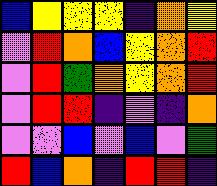[["blue", "yellow", "yellow", "yellow", "indigo", "orange", "yellow"], ["violet", "red", "orange", "blue", "yellow", "orange", "red"], ["violet", "red", "green", "orange", "yellow", "orange", "red"], ["violet", "red", "red", "indigo", "violet", "indigo", "orange"], ["violet", "violet", "blue", "violet", "blue", "violet", "green"], ["red", "blue", "orange", "indigo", "red", "red", "indigo"]]